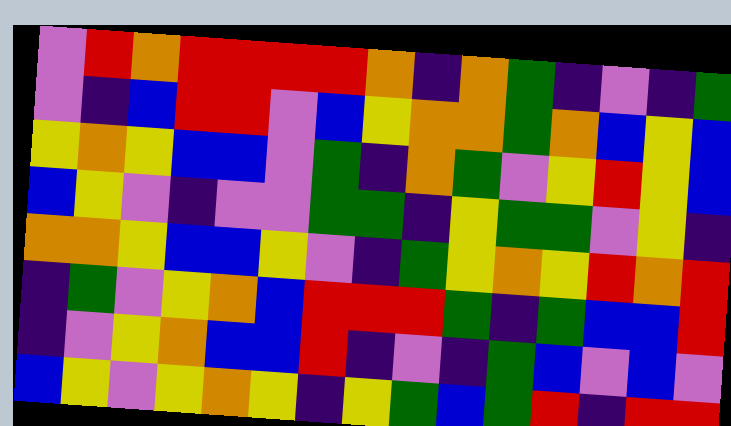[["violet", "red", "orange", "red", "red", "red", "red", "orange", "indigo", "orange", "green", "indigo", "violet", "indigo", "green"], ["violet", "indigo", "blue", "red", "red", "violet", "blue", "yellow", "orange", "orange", "green", "orange", "blue", "yellow", "blue"], ["yellow", "orange", "yellow", "blue", "blue", "violet", "green", "indigo", "orange", "green", "violet", "yellow", "red", "yellow", "blue"], ["blue", "yellow", "violet", "indigo", "violet", "violet", "green", "green", "indigo", "yellow", "green", "green", "violet", "yellow", "indigo"], ["orange", "orange", "yellow", "blue", "blue", "yellow", "violet", "indigo", "green", "yellow", "orange", "yellow", "red", "orange", "red"], ["indigo", "green", "violet", "yellow", "orange", "blue", "red", "red", "red", "green", "indigo", "green", "blue", "blue", "red"], ["indigo", "violet", "yellow", "orange", "blue", "blue", "red", "indigo", "violet", "indigo", "green", "blue", "violet", "blue", "violet"], ["blue", "yellow", "violet", "yellow", "orange", "yellow", "indigo", "yellow", "green", "blue", "green", "red", "indigo", "red", "red"]]